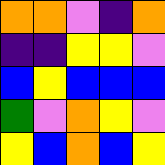[["orange", "orange", "violet", "indigo", "orange"], ["indigo", "indigo", "yellow", "yellow", "violet"], ["blue", "yellow", "blue", "blue", "blue"], ["green", "violet", "orange", "yellow", "violet"], ["yellow", "blue", "orange", "blue", "yellow"]]